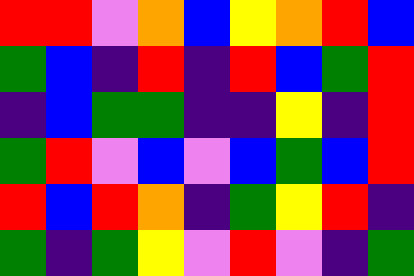[["red", "red", "violet", "orange", "blue", "yellow", "orange", "red", "blue"], ["green", "blue", "indigo", "red", "indigo", "red", "blue", "green", "red"], ["indigo", "blue", "green", "green", "indigo", "indigo", "yellow", "indigo", "red"], ["green", "red", "violet", "blue", "violet", "blue", "green", "blue", "red"], ["red", "blue", "red", "orange", "indigo", "green", "yellow", "red", "indigo"], ["green", "indigo", "green", "yellow", "violet", "red", "violet", "indigo", "green"]]